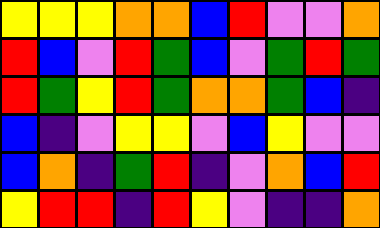[["yellow", "yellow", "yellow", "orange", "orange", "blue", "red", "violet", "violet", "orange"], ["red", "blue", "violet", "red", "green", "blue", "violet", "green", "red", "green"], ["red", "green", "yellow", "red", "green", "orange", "orange", "green", "blue", "indigo"], ["blue", "indigo", "violet", "yellow", "yellow", "violet", "blue", "yellow", "violet", "violet"], ["blue", "orange", "indigo", "green", "red", "indigo", "violet", "orange", "blue", "red"], ["yellow", "red", "red", "indigo", "red", "yellow", "violet", "indigo", "indigo", "orange"]]